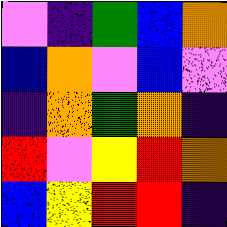[["violet", "indigo", "green", "blue", "orange"], ["blue", "orange", "violet", "blue", "violet"], ["indigo", "orange", "green", "orange", "indigo"], ["red", "violet", "yellow", "red", "orange"], ["blue", "yellow", "red", "red", "indigo"]]